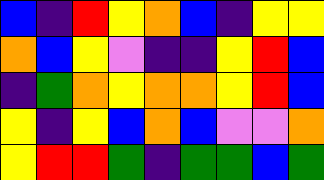[["blue", "indigo", "red", "yellow", "orange", "blue", "indigo", "yellow", "yellow"], ["orange", "blue", "yellow", "violet", "indigo", "indigo", "yellow", "red", "blue"], ["indigo", "green", "orange", "yellow", "orange", "orange", "yellow", "red", "blue"], ["yellow", "indigo", "yellow", "blue", "orange", "blue", "violet", "violet", "orange"], ["yellow", "red", "red", "green", "indigo", "green", "green", "blue", "green"]]